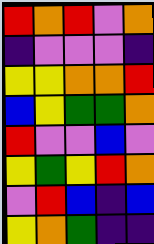[["red", "orange", "red", "violet", "orange"], ["indigo", "violet", "violet", "violet", "indigo"], ["yellow", "yellow", "orange", "orange", "red"], ["blue", "yellow", "green", "green", "orange"], ["red", "violet", "violet", "blue", "violet"], ["yellow", "green", "yellow", "red", "orange"], ["violet", "red", "blue", "indigo", "blue"], ["yellow", "orange", "green", "indigo", "indigo"]]